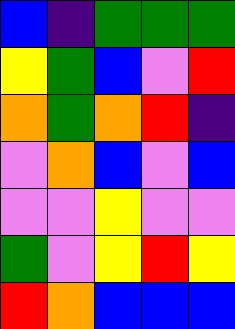[["blue", "indigo", "green", "green", "green"], ["yellow", "green", "blue", "violet", "red"], ["orange", "green", "orange", "red", "indigo"], ["violet", "orange", "blue", "violet", "blue"], ["violet", "violet", "yellow", "violet", "violet"], ["green", "violet", "yellow", "red", "yellow"], ["red", "orange", "blue", "blue", "blue"]]